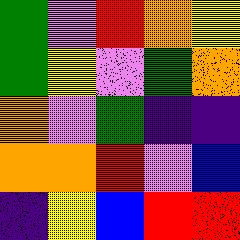[["green", "violet", "red", "orange", "yellow"], ["green", "yellow", "violet", "green", "orange"], ["orange", "violet", "green", "indigo", "indigo"], ["orange", "orange", "red", "violet", "blue"], ["indigo", "yellow", "blue", "red", "red"]]